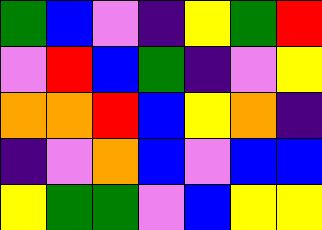[["green", "blue", "violet", "indigo", "yellow", "green", "red"], ["violet", "red", "blue", "green", "indigo", "violet", "yellow"], ["orange", "orange", "red", "blue", "yellow", "orange", "indigo"], ["indigo", "violet", "orange", "blue", "violet", "blue", "blue"], ["yellow", "green", "green", "violet", "blue", "yellow", "yellow"]]